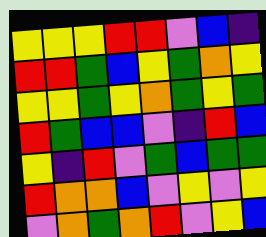[["yellow", "yellow", "yellow", "red", "red", "violet", "blue", "indigo"], ["red", "red", "green", "blue", "yellow", "green", "orange", "yellow"], ["yellow", "yellow", "green", "yellow", "orange", "green", "yellow", "green"], ["red", "green", "blue", "blue", "violet", "indigo", "red", "blue"], ["yellow", "indigo", "red", "violet", "green", "blue", "green", "green"], ["red", "orange", "orange", "blue", "violet", "yellow", "violet", "yellow"], ["violet", "orange", "green", "orange", "red", "violet", "yellow", "blue"]]